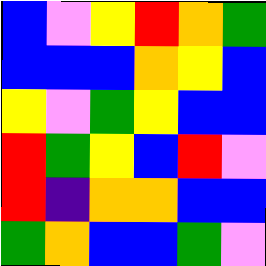[["blue", "violet", "yellow", "red", "orange", "green"], ["blue", "blue", "blue", "orange", "yellow", "blue"], ["yellow", "violet", "green", "yellow", "blue", "blue"], ["red", "green", "yellow", "blue", "red", "violet"], ["red", "indigo", "orange", "orange", "blue", "blue"], ["green", "orange", "blue", "blue", "green", "violet"]]